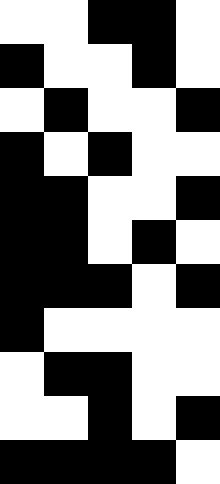[["white", "white", "black", "black", "white"], ["black", "white", "white", "black", "white"], ["white", "black", "white", "white", "black"], ["black", "white", "black", "white", "white"], ["black", "black", "white", "white", "black"], ["black", "black", "white", "black", "white"], ["black", "black", "black", "white", "black"], ["black", "white", "white", "white", "white"], ["white", "black", "black", "white", "white"], ["white", "white", "black", "white", "black"], ["black", "black", "black", "black", "white"]]